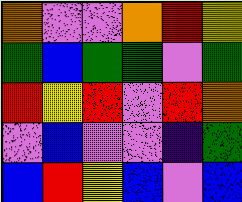[["orange", "violet", "violet", "orange", "red", "yellow"], ["green", "blue", "green", "green", "violet", "green"], ["red", "yellow", "red", "violet", "red", "orange"], ["violet", "blue", "violet", "violet", "indigo", "green"], ["blue", "red", "yellow", "blue", "violet", "blue"]]